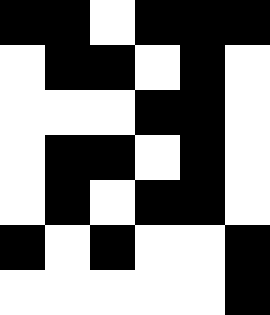[["black", "black", "white", "black", "black", "black"], ["white", "black", "black", "white", "black", "white"], ["white", "white", "white", "black", "black", "white"], ["white", "black", "black", "white", "black", "white"], ["white", "black", "white", "black", "black", "white"], ["black", "white", "black", "white", "white", "black"], ["white", "white", "white", "white", "white", "black"]]